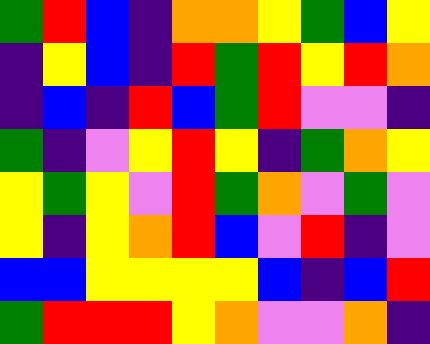[["green", "red", "blue", "indigo", "orange", "orange", "yellow", "green", "blue", "yellow"], ["indigo", "yellow", "blue", "indigo", "red", "green", "red", "yellow", "red", "orange"], ["indigo", "blue", "indigo", "red", "blue", "green", "red", "violet", "violet", "indigo"], ["green", "indigo", "violet", "yellow", "red", "yellow", "indigo", "green", "orange", "yellow"], ["yellow", "green", "yellow", "violet", "red", "green", "orange", "violet", "green", "violet"], ["yellow", "indigo", "yellow", "orange", "red", "blue", "violet", "red", "indigo", "violet"], ["blue", "blue", "yellow", "yellow", "yellow", "yellow", "blue", "indigo", "blue", "red"], ["green", "red", "red", "red", "yellow", "orange", "violet", "violet", "orange", "indigo"]]